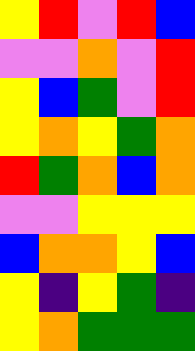[["yellow", "red", "violet", "red", "blue"], ["violet", "violet", "orange", "violet", "red"], ["yellow", "blue", "green", "violet", "red"], ["yellow", "orange", "yellow", "green", "orange"], ["red", "green", "orange", "blue", "orange"], ["violet", "violet", "yellow", "yellow", "yellow"], ["blue", "orange", "orange", "yellow", "blue"], ["yellow", "indigo", "yellow", "green", "indigo"], ["yellow", "orange", "green", "green", "green"]]